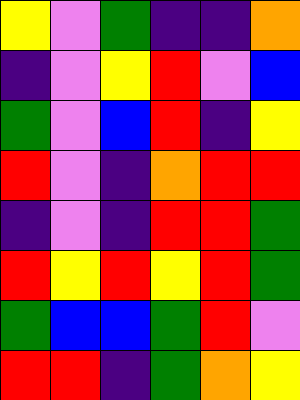[["yellow", "violet", "green", "indigo", "indigo", "orange"], ["indigo", "violet", "yellow", "red", "violet", "blue"], ["green", "violet", "blue", "red", "indigo", "yellow"], ["red", "violet", "indigo", "orange", "red", "red"], ["indigo", "violet", "indigo", "red", "red", "green"], ["red", "yellow", "red", "yellow", "red", "green"], ["green", "blue", "blue", "green", "red", "violet"], ["red", "red", "indigo", "green", "orange", "yellow"]]